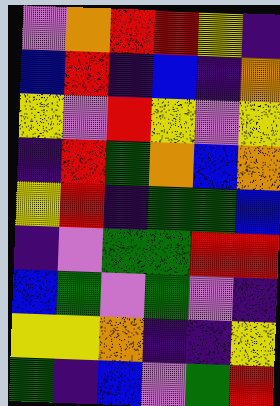[["violet", "orange", "red", "red", "yellow", "indigo"], ["blue", "red", "indigo", "blue", "indigo", "orange"], ["yellow", "violet", "red", "yellow", "violet", "yellow"], ["indigo", "red", "green", "orange", "blue", "orange"], ["yellow", "red", "indigo", "green", "green", "blue"], ["indigo", "violet", "green", "green", "red", "red"], ["blue", "green", "violet", "green", "violet", "indigo"], ["yellow", "yellow", "orange", "indigo", "indigo", "yellow"], ["green", "indigo", "blue", "violet", "green", "red"]]